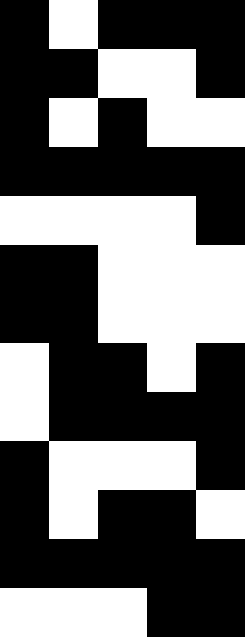[["black", "white", "black", "black", "black"], ["black", "black", "white", "white", "black"], ["black", "white", "black", "white", "white"], ["black", "black", "black", "black", "black"], ["white", "white", "white", "white", "black"], ["black", "black", "white", "white", "white"], ["black", "black", "white", "white", "white"], ["white", "black", "black", "white", "black"], ["white", "black", "black", "black", "black"], ["black", "white", "white", "white", "black"], ["black", "white", "black", "black", "white"], ["black", "black", "black", "black", "black"], ["white", "white", "white", "black", "black"]]